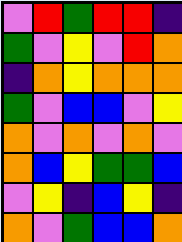[["violet", "red", "green", "red", "red", "indigo"], ["green", "violet", "yellow", "violet", "red", "orange"], ["indigo", "orange", "yellow", "orange", "orange", "orange"], ["green", "violet", "blue", "blue", "violet", "yellow"], ["orange", "violet", "orange", "violet", "orange", "violet"], ["orange", "blue", "yellow", "green", "green", "blue"], ["violet", "yellow", "indigo", "blue", "yellow", "indigo"], ["orange", "violet", "green", "blue", "blue", "orange"]]